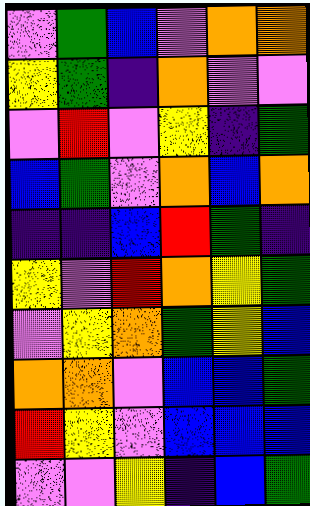[["violet", "green", "blue", "violet", "orange", "orange"], ["yellow", "green", "indigo", "orange", "violet", "violet"], ["violet", "red", "violet", "yellow", "indigo", "green"], ["blue", "green", "violet", "orange", "blue", "orange"], ["indigo", "indigo", "blue", "red", "green", "indigo"], ["yellow", "violet", "red", "orange", "yellow", "green"], ["violet", "yellow", "orange", "green", "yellow", "blue"], ["orange", "orange", "violet", "blue", "blue", "green"], ["red", "yellow", "violet", "blue", "blue", "blue"], ["violet", "violet", "yellow", "indigo", "blue", "green"]]